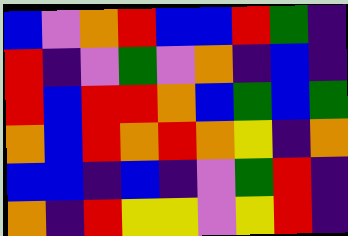[["blue", "violet", "orange", "red", "blue", "blue", "red", "green", "indigo"], ["red", "indigo", "violet", "green", "violet", "orange", "indigo", "blue", "indigo"], ["red", "blue", "red", "red", "orange", "blue", "green", "blue", "green"], ["orange", "blue", "red", "orange", "red", "orange", "yellow", "indigo", "orange"], ["blue", "blue", "indigo", "blue", "indigo", "violet", "green", "red", "indigo"], ["orange", "indigo", "red", "yellow", "yellow", "violet", "yellow", "red", "indigo"]]